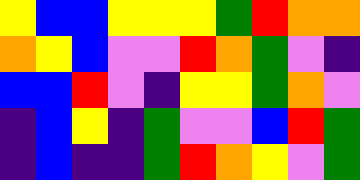[["yellow", "blue", "blue", "yellow", "yellow", "yellow", "green", "red", "orange", "orange"], ["orange", "yellow", "blue", "violet", "violet", "red", "orange", "green", "violet", "indigo"], ["blue", "blue", "red", "violet", "indigo", "yellow", "yellow", "green", "orange", "violet"], ["indigo", "blue", "yellow", "indigo", "green", "violet", "violet", "blue", "red", "green"], ["indigo", "blue", "indigo", "indigo", "green", "red", "orange", "yellow", "violet", "green"]]